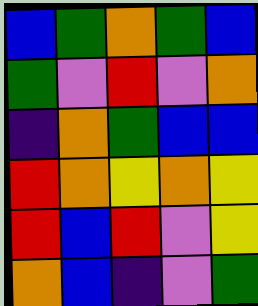[["blue", "green", "orange", "green", "blue"], ["green", "violet", "red", "violet", "orange"], ["indigo", "orange", "green", "blue", "blue"], ["red", "orange", "yellow", "orange", "yellow"], ["red", "blue", "red", "violet", "yellow"], ["orange", "blue", "indigo", "violet", "green"]]